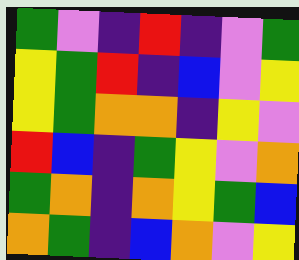[["green", "violet", "indigo", "red", "indigo", "violet", "green"], ["yellow", "green", "red", "indigo", "blue", "violet", "yellow"], ["yellow", "green", "orange", "orange", "indigo", "yellow", "violet"], ["red", "blue", "indigo", "green", "yellow", "violet", "orange"], ["green", "orange", "indigo", "orange", "yellow", "green", "blue"], ["orange", "green", "indigo", "blue", "orange", "violet", "yellow"]]